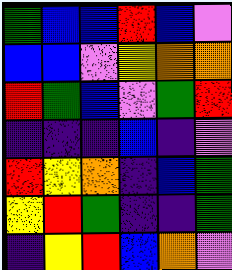[["green", "blue", "blue", "red", "blue", "violet"], ["blue", "blue", "violet", "yellow", "orange", "orange"], ["red", "green", "blue", "violet", "green", "red"], ["indigo", "indigo", "indigo", "blue", "indigo", "violet"], ["red", "yellow", "orange", "indigo", "blue", "green"], ["yellow", "red", "green", "indigo", "indigo", "green"], ["indigo", "yellow", "red", "blue", "orange", "violet"]]